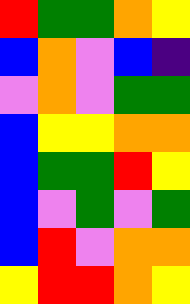[["red", "green", "green", "orange", "yellow"], ["blue", "orange", "violet", "blue", "indigo"], ["violet", "orange", "violet", "green", "green"], ["blue", "yellow", "yellow", "orange", "orange"], ["blue", "green", "green", "red", "yellow"], ["blue", "violet", "green", "violet", "green"], ["blue", "red", "violet", "orange", "orange"], ["yellow", "red", "red", "orange", "yellow"]]